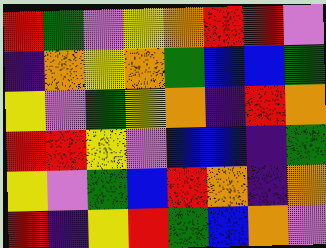[["red", "green", "violet", "yellow", "orange", "red", "red", "violet"], ["indigo", "orange", "yellow", "orange", "green", "blue", "blue", "green"], ["yellow", "violet", "green", "yellow", "orange", "indigo", "red", "orange"], ["red", "red", "yellow", "violet", "blue", "blue", "indigo", "green"], ["yellow", "violet", "green", "blue", "red", "orange", "indigo", "orange"], ["red", "indigo", "yellow", "red", "green", "blue", "orange", "violet"]]